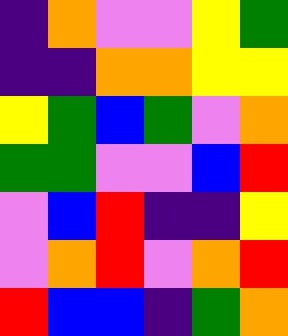[["indigo", "orange", "violet", "violet", "yellow", "green"], ["indigo", "indigo", "orange", "orange", "yellow", "yellow"], ["yellow", "green", "blue", "green", "violet", "orange"], ["green", "green", "violet", "violet", "blue", "red"], ["violet", "blue", "red", "indigo", "indigo", "yellow"], ["violet", "orange", "red", "violet", "orange", "red"], ["red", "blue", "blue", "indigo", "green", "orange"]]